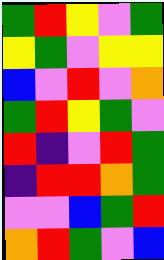[["green", "red", "yellow", "violet", "green"], ["yellow", "green", "violet", "yellow", "yellow"], ["blue", "violet", "red", "violet", "orange"], ["green", "red", "yellow", "green", "violet"], ["red", "indigo", "violet", "red", "green"], ["indigo", "red", "red", "orange", "green"], ["violet", "violet", "blue", "green", "red"], ["orange", "red", "green", "violet", "blue"]]